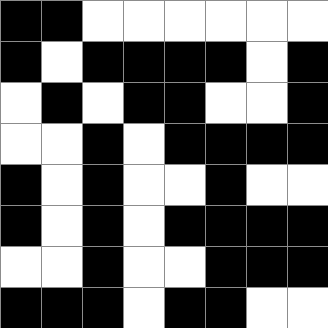[["black", "black", "white", "white", "white", "white", "white", "white"], ["black", "white", "black", "black", "black", "black", "white", "black"], ["white", "black", "white", "black", "black", "white", "white", "black"], ["white", "white", "black", "white", "black", "black", "black", "black"], ["black", "white", "black", "white", "white", "black", "white", "white"], ["black", "white", "black", "white", "black", "black", "black", "black"], ["white", "white", "black", "white", "white", "black", "black", "black"], ["black", "black", "black", "white", "black", "black", "white", "white"]]